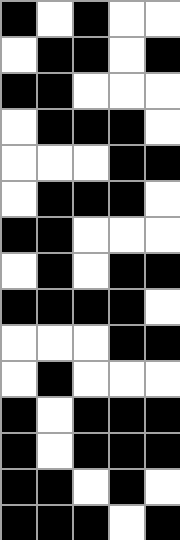[["black", "white", "black", "white", "white"], ["white", "black", "black", "white", "black"], ["black", "black", "white", "white", "white"], ["white", "black", "black", "black", "white"], ["white", "white", "white", "black", "black"], ["white", "black", "black", "black", "white"], ["black", "black", "white", "white", "white"], ["white", "black", "white", "black", "black"], ["black", "black", "black", "black", "white"], ["white", "white", "white", "black", "black"], ["white", "black", "white", "white", "white"], ["black", "white", "black", "black", "black"], ["black", "white", "black", "black", "black"], ["black", "black", "white", "black", "white"], ["black", "black", "black", "white", "black"]]